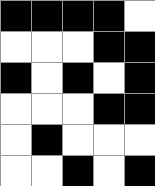[["black", "black", "black", "black", "white"], ["white", "white", "white", "black", "black"], ["black", "white", "black", "white", "black"], ["white", "white", "white", "black", "black"], ["white", "black", "white", "white", "white"], ["white", "white", "black", "white", "black"]]